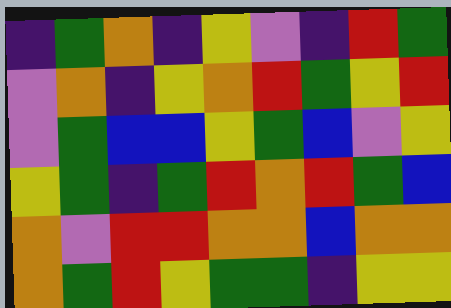[["indigo", "green", "orange", "indigo", "yellow", "violet", "indigo", "red", "green"], ["violet", "orange", "indigo", "yellow", "orange", "red", "green", "yellow", "red"], ["violet", "green", "blue", "blue", "yellow", "green", "blue", "violet", "yellow"], ["yellow", "green", "indigo", "green", "red", "orange", "red", "green", "blue"], ["orange", "violet", "red", "red", "orange", "orange", "blue", "orange", "orange"], ["orange", "green", "red", "yellow", "green", "green", "indigo", "yellow", "yellow"]]